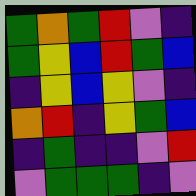[["green", "orange", "green", "red", "violet", "indigo"], ["green", "yellow", "blue", "red", "green", "blue"], ["indigo", "yellow", "blue", "yellow", "violet", "indigo"], ["orange", "red", "indigo", "yellow", "green", "blue"], ["indigo", "green", "indigo", "indigo", "violet", "red"], ["violet", "green", "green", "green", "indigo", "violet"]]